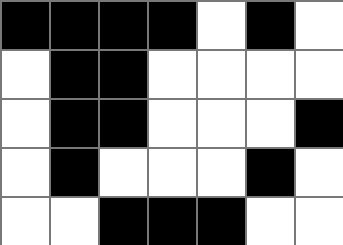[["black", "black", "black", "black", "white", "black", "white"], ["white", "black", "black", "white", "white", "white", "white"], ["white", "black", "black", "white", "white", "white", "black"], ["white", "black", "white", "white", "white", "black", "white"], ["white", "white", "black", "black", "black", "white", "white"]]